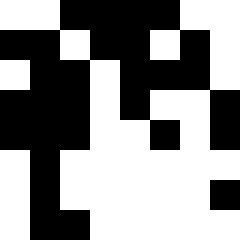[["white", "white", "black", "black", "black", "black", "white", "white"], ["black", "black", "white", "black", "black", "white", "black", "white"], ["white", "black", "black", "white", "black", "black", "black", "white"], ["black", "black", "black", "white", "black", "white", "white", "black"], ["black", "black", "black", "white", "white", "black", "white", "black"], ["white", "black", "white", "white", "white", "white", "white", "white"], ["white", "black", "white", "white", "white", "white", "white", "black"], ["white", "black", "black", "white", "white", "white", "white", "white"]]